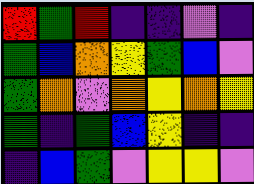[["red", "green", "red", "indigo", "indigo", "violet", "indigo"], ["green", "blue", "orange", "yellow", "green", "blue", "violet"], ["green", "orange", "violet", "orange", "yellow", "orange", "yellow"], ["green", "indigo", "green", "blue", "yellow", "indigo", "indigo"], ["indigo", "blue", "green", "violet", "yellow", "yellow", "violet"]]